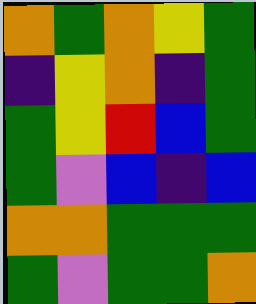[["orange", "green", "orange", "yellow", "green"], ["indigo", "yellow", "orange", "indigo", "green"], ["green", "yellow", "red", "blue", "green"], ["green", "violet", "blue", "indigo", "blue"], ["orange", "orange", "green", "green", "green"], ["green", "violet", "green", "green", "orange"]]